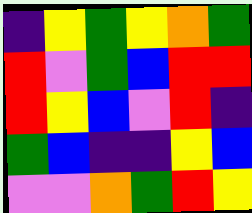[["indigo", "yellow", "green", "yellow", "orange", "green"], ["red", "violet", "green", "blue", "red", "red"], ["red", "yellow", "blue", "violet", "red", "indigo"], ["green", "blue", "indigo", "indigo", "yellow", "blue"], ["violet", "violet", "orange", "green", "red", "yellow"]]